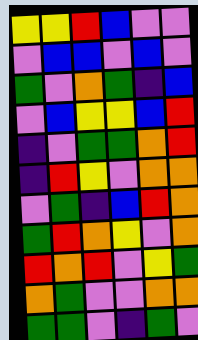[["yellow", "yellow", "red", "blue", "violet", "violet"], ["violet", "blue", "blue", "violet", "blue", "violet"], ["green", "violet", "orange", "green", "indigo", "blue"], ["violet", "blue", "yellow", "yellow", "blue", "red"], ["indigo", "violet", "green", "green", "orange", "red"], ["indigo", "red", "yellow", "violet", "orange", "orange"], ["violet", "green", "indigo", "blue", "red", "orange"], ["green", "red", "orange", "yellow", "violet", "orange"], ["red", "orange", "red", "violet", "yellow", "green"], ["orange", "green", "violet", "violet", "orange", "orange"], ["green", "green", "violet", "indigo", "green", "violet"]]